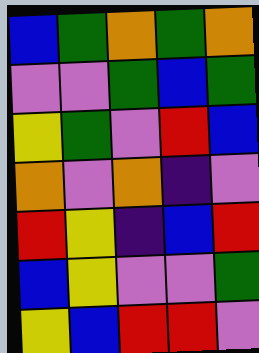[["blue", "green", "orange", "green", "orange"], ["violet", "violet", "green", "blue", "green"], ["yellow", "green", "violet", "red", "blue"], ["orange", "violet", "orange", "indigo", "violet"], ["red", "yellow", "indigo", "blue", "red"], ["blue", "yellow", "violet", "violet", "green"], ["yellow", "blue", "red", "red", "violet"]]